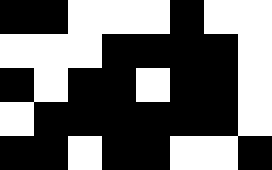[["black", "black", "white", "white", "white", "black", "white", "white"], ["white", "white", "white", "black", "black", "black", "black", "white"], ["black", "white", "black", "black", "white", "black", "black", "white"], ["white", "black", "black", "black", "black", "black", "black", "white"], ["black", "black", "white", "black", "black", "white", "white", "black"]]